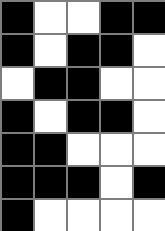[["black", "white", "white", "black", "black"], ["black", "white", "black", "black", "white"], ["white", "black", "black", "white", "white"], ["black", "white", "black", "black", "white"], ["black", "black", "white", "white", "white"], ["black", "black", "black", "white", "black"], ["black", "white", "white", "white", "white"]]